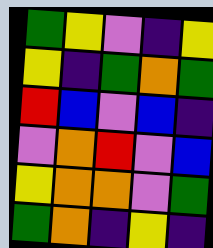[["green", "yellow", "violet", "indigo", "yellow"], ["yellow", "indigo", "green", "orange", "green"], ["red", "blue", "violet", "blue", "indigo"], ["violet", "orange", "red", "violet", "blue"], ["yellow", "orange", "orange", "violet", "green"], ["green", "orange", "indigo", "yellow", "indigo"]]